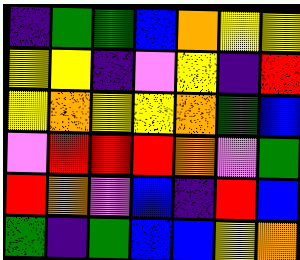[["indigo", "green", "green", "blue", "orange", "yellow", "yellow"], ["yellow", "yellow", "indigo", "violet", "yellow", "indigo", "red"], ["yellow", "orange", "yellow", "yellow", "orange", "green", "blue"], ["violet", "red", "red", "red", "orange", "violet", "green"], ["red", "orange", "violet", "blue", "indigo", "red", "blue"], ["green", "indigo", "green", "blue", "blue", "yellow", "orange"]]